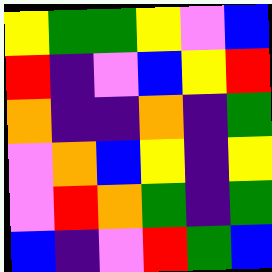[["yellow", "green", "green", "yellow", "violet", "blue"], ["red", "indigo", "violet", "blue", "yellow", "red"], ["orange", "indigo", "indigo", "orange", "indigo", "green"], ["violet", "orange", "blue", "yellow", "indigo", "yellow"], ["violet", "red", "orange", "green", "indigo", "green"], ["blue", "indigo", "violet", "red", "green", "blue"]]